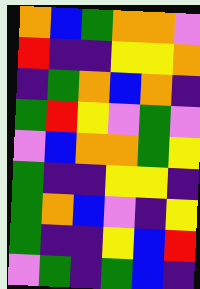[["orange", "blue", "green", "orange", "orange", "violet"], ["red", "indigo", "indigo", "yellow", "yellow", "orange"], ["indigo", "green", "orange", "blue", "orange", "indigo"], ["green", "red", "yellow", "violet", "green", "violet"], ["violet", "blue", "orange", "orange", "green", "yellow"], ["green", "indigo", "indigo", "yellow", "yellow", "indigo"], ["green", "orange", "blue", "violet", "indigo", "yellow"], ["green", "indigo", "indigo", "yellow", "blue", "red"], ["violet", "green", "indigo", "green", "blue", "indigo"]]